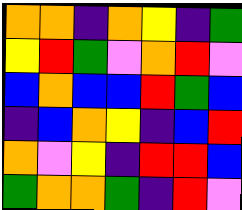[["orange", "orange", "indigo", "orange", "yellow", "indigo", "green"], ["yellow", "red", "green", "violet", "orange", "red", "violet"], ["blue", "orange", "blue", "blue", "red", "green", "blue"], ["indigo", "blue", "orange", "yellow", "indigo", "blue", "red"], ["orange", "violet", "yellow", "indigo", "red", "red", "blue"], ["green", "orange", "orange", "green", "indigo", "red", "violet"]]